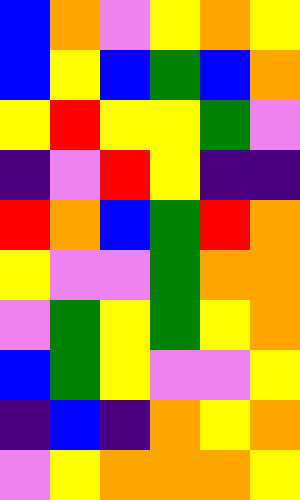[["blue", "orange", "violet", "yellow", "orange", "yellow"], ["blue", "yellow", "blue", "green", "blue", "orange"], ["yellow", "red", "yellow", "yellow", "green", "violet"], ["indigo", "violet", "red", "yellow", "indigo", "indigo"], ["red", "orange", "blue", "green", "red", "orange"], ["yellow", "violet", "violet", "green", "orange", "orange"], ["violet", "green", "yellow", "green", "yellow", "orange"], ["blue", "green", "yellow", "violet", "violet", "yellow"], ["indigo", "blue", "indigo", "orange", "yellow", "orange"], ["violet", "yellow", "orange", "orange", "orange", "yellow"]]